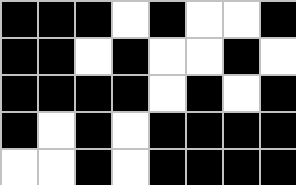[["black", "black", "black", "white", "black", "white", "white", "black"], ["black", "black", "white", "black", "white", "white", "black", "white"], ["black", "black", "black", "black", "white", "black", "white", "black"], ["black", "white", "black", "white", "black", "black", "black", "black"], ["white", "white", "black", "white", "black", "black", "black", "black"]]